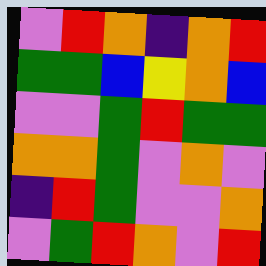[["violet", "red", "orange", "indigo", "orange", "red"], ["green", "green", "blue", "yellow", "orange", "blue"], ["violet", "violet", "green", "red", "green", "green"], ["orange", "orange", "green", "violet", "orange", "violet"], ["indigo", "red", "green", "violet", "violet", "orange"], ["violet", "green", "red", "orange", "violet", "red"]]